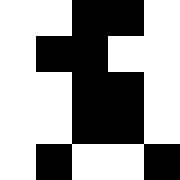[["white", "white", "black", "black", "white"], ["white", "black", "black", "white", "white"], ["white", "white", "black", "black", "white"], ["white", "white", "black", "black", "white"], ["white", "black", "white", "white", "black"]]